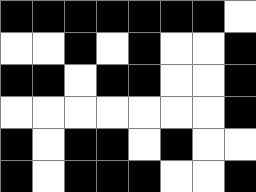[["black", "black", "black", "black", "black", "black", "black", "white"], ["white", "white", "black", "white", "black", "white", "white", "black"], ["black", "black", "white", "black", "black", "white", "white", "black"], ["white", "white", "white", "white", "white", "white", "white", "black"], ["black", "white", "black", "black", "white", "black", "white", "white"], ["black", "white", "black", "black", "black", "white", "white", "black"]]